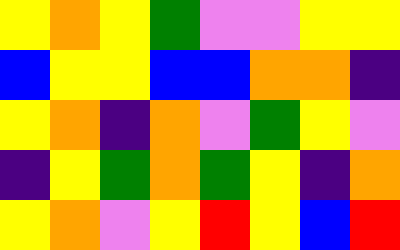[["yellow", "orange", "yellow", "green", "violet", "violet", "yellow", "yellow"], ["blue", "yellow", "yellow", "blue", "blue", "orange", "orange", "indigo"], ["yellow", "orange", "indigo", "orange", "violet", "green", "yellow", "violet"], ["indigo", "yellow", "green", "orange", "green", "yellow", "indigo", "orange"], ["yellow", "orange", "violet", "yellow", "red", "yellow", "blue", "red"]]